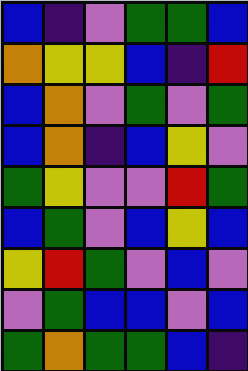[["blue", "indigo", "violet", "green", "green", "blue"], ["orange", "yellow", "yellow", "blue", "indigo", "red"], ["blue", "orange", "violet", "green", "violet", "green"], ["blue", "orange", "indigo", "blue", "yellow", "violet"], ["green", "yellow", "violet", "violet", "red", "green"], ["blue", "green", "violet", "blue", "yellow", "blue"], ["yellow", "red", "green", "violet", "blue", "violet"], ["violet", "green", "blue", "blue", "violet", "blue"], ["green", "orange", "green", "green", "blue", "indigo"]]